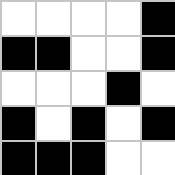[["white", "white", "white", "white", "black"], ["black", "black", "white", "white", "black"], ["white", "white", "white", "black", "white"], ["black", "white", "black", "white", "black"], ["black", "black", "black", "white", "white"]]